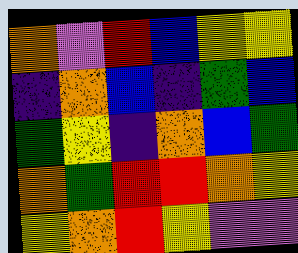[["orange", "violet", "red", "blue", "yellow", "yellow"], ["indigo", "orange", "blue", "indigo", "green", "blue"], ["green", "yellow", "indigo", "orange", "blue", "green"], ["orange", "green", "red", "red", "orange", "yellow"], ["yellow", "orange", "red", "yellow", "violet", "violet"]]